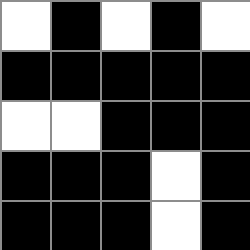[["white", "black", "white", "black", "white"], ["black", "black", "black", "black", "black"], ["white", "white", "black", "black", "black"], ["black", "black", "black", "white", "black"], ["black", "black", "black", "white", "black"]]